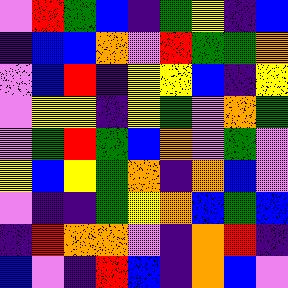[["violet", "red", "green", "blue", "indigo", "green", "yellow", "indigo", "blue"], ["indigo", "blue", "blue", "orange", "violet", "red", "green", "green", "orange"], ["violet", "blue", "red", "indigo", "yellow", "yellow", "blue", "indigo", "yellow"], ["violet", "yellow", "yellow", "indigo", "yellow", "green", "violet", "orange", "green"], ["violet", "green", "red", "green", "blue", "orange", "violet", "green", "violet"], ["yellow", "blue", "yellow", "green", "orange", "indigo", "orange", "blue", "violet"], ["violet", "indigo", "indigo", "green", "yellow", "orange", "blue", "green", "blue"], ["indigo", "red", "orange", "orange", "violet", "indigo", "orange", "red", "indigo"], ["blue", "violet", "indigo", "red", "blue", "indigo", "orange", "blue", "violet"]]